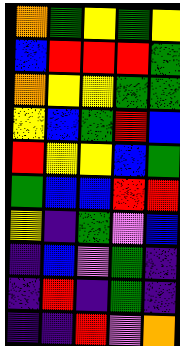[["orange", "green", "yellow", "green", "yellow"], ["blue", "red", "red", "red", "green"], ["orange", "yellow", "yellow", "green", "green"], ["yellow", "blue", "green", "red", "blue"], ["red", "yellow", "yellow", "blue", "green"], ["green", "blue", "blue", "red", "red"], ["yellow", "indigo", "green", "violet", "blue"], ["indigo", "blue", "violet", "green", "indigo"], ["indigo", "red", "indigo", "green", "indigo"], ["indigo", "indigo", "red", "violet", "orange"]]